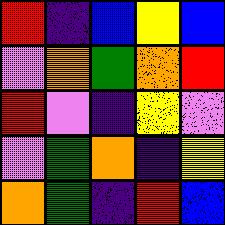[["red", "indigo", "blue", "yellow", "blue"], ["violet", "orange", "green", "orange", "red"], ["red", "violet", "indigo", "yellow", "violet"], ["violet", "green", "orange", "indigo", "yellow"], ["orange", "green", "indigo", "red", "blue"]]